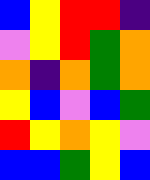[["blue", "yellow", "red", "red", "indigo"], ["violet", "yellow", "red", "green", "orange"], ["orange", "indigo", "orange", "green", "orange"], ["yellow", "blue", "violet", "blue", "green"], ["red", "yellow", "orange", "yellow", "violet"], ["blue", "blue", "green", "yellow", "blue"]]